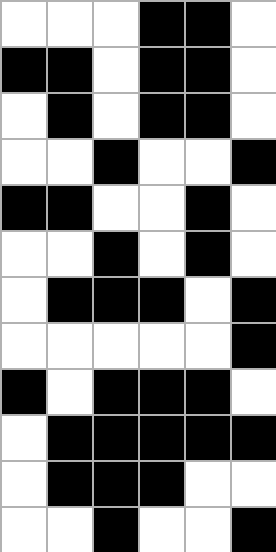[["white", "white", "white", "black", "black", "white"], ["black", "black", "white", "black", "black", "white"], ["white", "black", "white", "black", "black", "white"], ["white", "white", "black", "white", "white", "black"], ["black", "black", "white", "white", "black", "white"], ["white", "white", "black", "white", "black", "white"], ["white", "black", "black", "black", "white", "black"], ["white", "white", "white", "white", "white", "black"], ["black", "white", "black", "black", "black", "white"], ["white", "black", "black", "black", "black", "black"], ["white", "black", "black", "black", "white", "white"], ["white", "white", "black", "white", "white", "black"]]